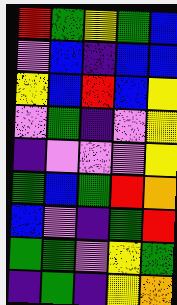[["red", "green", "yellow", "green", "blue"], ["violet", "blue", "indigo", "blue", "blue"], ["yellow", "blue", "red", "blue", "yellow"], ["violet", "green", "indigo", "violet", "yellow"], ["indigo", "violet", "violet", "violet", "yellow"], ["green", "blue", "green", "red", "orange"], ["blue", "violet", "indigo", "green", "red"], ["green", "green", "violet", "yellow", "green"], ["indigo", "green", "indigo", "yellow", "orange"]]